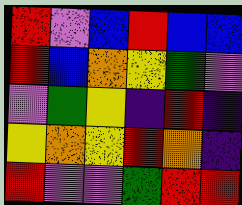[["red", "violet", "blue", "red", "blue", "blue"], ["red", "blue", "orange", "yellow", "green", "violet"], ["violet", "green", "yellow", "indigo", "red", "indigo"], ["yellow", "orange", "yellow", "red", "orange", "indigo"], ["red", "violet", "violet", "green", "red", "red"]]